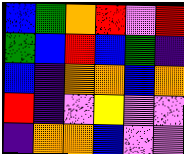[["blue", "green", "orange", "red", "violet", "red"], ["green", "blue", "red", "blue", "green", "indigo"], ["blue", "indigo", "orange", "orange", "blue", "orange"], ["red", "indigo", "violet", "yellow", "violet", "violet"], ["indigo", "orange", "orange", "blue", "violet", "violet"]]